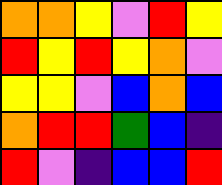[["orange", "orange", "yellow", "violet", "red", "yellow"], ["red", "yellow", "red", "yellow", "orange", "violet"], ["yellow", "yellow", "violet", "blue", "orange", "blue"], ["orange", "red", "red", "green", "blue", "indigo"], ["red", "violet", "indigo", "blue", "blue", "red"]]